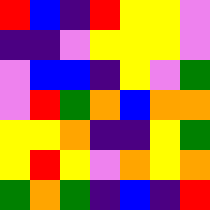[["red", "blue", "indigo", "red", "yellow", "yellow", "violet"], ["indigo", "indigo", "violet", "yellow", "yellow", "yellow", "violet"], ["violet", "blue", "blue", "indigo", "yellow", "violet", "green"], ["violet", "red", "green", "orange", "blue", "orange", "orange"], ["yellow", "yellow", "orange", "indigo", "indigo", "yellow", "green"], ["yellow", "red", "yellow", "violet", "orange", "yellow", "orange"], ["green", "orange", "green", "indigo", "blue", "indigo", "red"]]